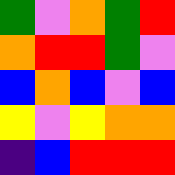[["green", "violet", "orange", "green", "red"], ["orange", "red", "red", "green", "violet"], ["blue", "orange", "blue", "violet", "blue"], ["yellow", "violet", "yellow", "orange", "orange"], ["indigo", "blue", "red", "red", "red"]]